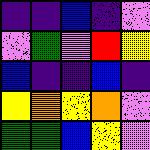[["indigo", "indigo", "blue", "indigo", "violet"], ["violet", "green", "violet", "red", "yellow"], ["blue", "indigo", "indigo", "blue", "indigo"], ["yellow", "orange", "yellow", "orange", "violet"], ["green", "green", "blue", "yellow", "violet"]]